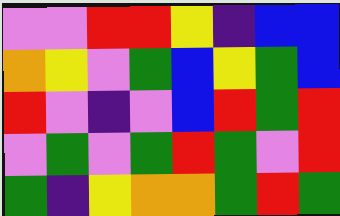[["violet", "violet", "red", "red", "yellow", "indigo", "blue", "blue"], ["orange", "yellow", "violet", "green", "blue", "yellow", "green", "blue"], ["red", "violet", "indigo", "violet", "blue", "red", "green", "red"], ["violet", "green", "violet", "green", "red", "green", "violet", "red"], ["green", "indigo", "yellow", "orange", "orange", "green", "red", "green"]]